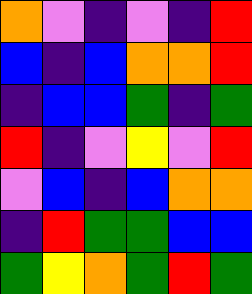[["orange", "violet", "indigo", "violet", "indigo", "red"], ["blue", "indigo", "blue", "orange", "orange", "red"], ["indigo", "blue", "blue", "green", "indigo", "green"], ["red", "indigo", "violet", "yellow", "violet", "red"], ["violet", "blue", "indigo", "blue", "orange", "orange"], ["indigo", "red", "green", "green", "blue", "blue"], ["green", "yellow", "orange", "green", "red", "green"]]